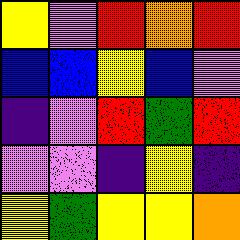[["yellow", "violet", "red", "orange", "red"], ["blue", "blue", "yellow", "blue", "violet"], ["indigo", "violet", "red", "green", "red"], ["violet", "violet", "indigo", "yellow", "indigo"], ["yellow", "green", "yellow", "yellow", "orange"]]